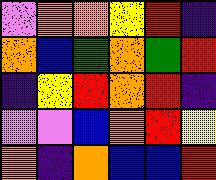[["violet", "orange", "orange", "yellow", "red", "indigo"], ["orange", "blue", "green", "orange", "green", "red"], ["indigo", "yellow", "red", "orange", "red", "indigo"], ["violet", "violet", "blue", "orange", "red", "yellow"], ["orange", "indigo", "orange", "blue", "blue", "red"]]